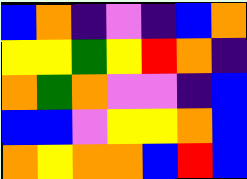[["blue", "orange", "indigo", "violet", "indigo", "blue", "orange"], ["yellow", "yellow", "green", "yellow", "red", "orange", "indigo"], ["orange", "green", "orange", "violet", "violet", "indigo", "blue"], ["blue", "blue", "violet", "yellow", "yellow", "orange", "blue"], ["orange", "yellow", "orange", "orange", "blue", "red", "blue"]]